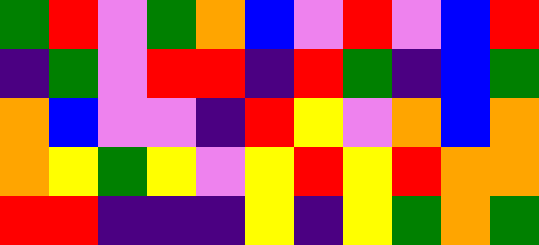[["green", "red", "violet", "green", "orange", "blue", "violet", "red", "violet", "blue", "red"], ["indigo", "green", "violet", "red", "red", "indigo", "red", "green", "indigo", "blue", "green"], ["orange", "blue", "violet", "violet", "indigo", "red", "yellow", "violet", "orange", "blue", "orange"], ["orange", "yellow", "green", "yellow", "violet", "yellow", "red", "yellow", "red", "orange", "orange"], ["red", "red", "indigo", "indigo", "indigo", "yellow", "indigo", "yellow", "green", "orange", "green"]]